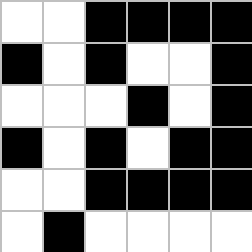[["white", "white", "black", "black", "black", "black"], ["black", "white", "black", "white", "white", "black"], ["white", "white", "white", "black", "white", "black"], ["black", "white", "black", "white", "black", "black"], ["white", "white", "black", "black", "black", "black"], ["white", "black", "white", "white", "white", "white"]]